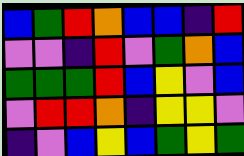[["blue", "green", "red", "orange", "blue", "blue", "indigo", "red"], ["violet", "violet", "indigo", "red", "violet", "green", "orange", "blue"], ["green", "green", "green", "red", "blue", "yellow", "violet", "blue"], ["violet", "red", "red", "orange", "indigo", "yellow", "yellow", "violet"], ["indigo", "violet", "blue", "yellow", "blue", "green", "yellow", "green"]]